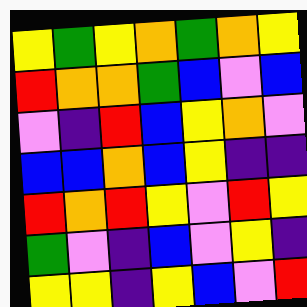[["yellow", "green", "yellow", "orange", "green", "orange", "yellow"], ["red", "orange", "orange", "green", "blue", "violet", "blue"], ["violet", "indigo", "red", "blue", "yellow", "orange", "violet"], ["blue", "blue", "orange", "blue", "yellow", "indigo", "indigo"], ["red", "orange", "red", "yellow", "violet", "red", "yellow"], ["green", "violet", "indigo", "blue", "violet", "yellow", "indigo"], ["yellow", "yellow", "indigo", "yellow", "blue", "violet", "red"]]